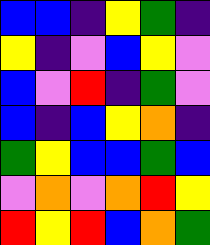[["blue", "blue", "indigo", "yellow", "green", "indigo"], ["yellow", "indigo", "violet", "blue", "yellow", "violet"], ["blue", "violet", "red", "indigo", "green", "violet"], ["blue", "indigo", "blue", "yellow", "orange", "indigo"], ["green", "yellow", "blue", "blue", "green", "blue"], ["violet", "orange", "violet", "orange", "red", "yellow"], ["red", "yellow", "red", "blue", "orange", "green"]]